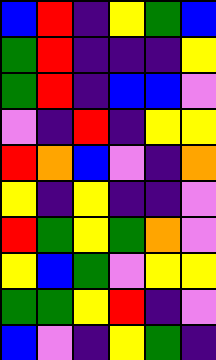[["blue", "red", "indigo", "yellow", "green", "blue"], ["green", "red", "indigo", "indigo", "indigo", "yellow"], ["green", "red", "indigo", "blue", "blue", "violet"], ["violet", "indigo", "red", "indigo", "yellow", "yellow"], ["red", "orange", "blue", "violet", "indigo", "orange"], ["yellow", "indigo", "yellow", "indigo", "indigo", "violet"], ["red", "green", "yellow", "green", "orange", "violet"], ["yellow", "blue", "green", "violet", "yellow", "yellow"], ["green", "green", "yellow", "red", "indigo", "violet"], ["blue", "violet", "indigo", "yellow", "green", "indigo"]]